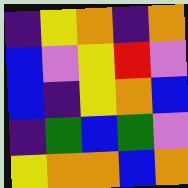[["indigo", "yellow", "orange", "indigo", "orange"], ["blue", "violet", "yellow", "red", "violet"], ["blue", "indigo", "yellow", "orange", "blue"], ["indigo", "green", "blue", "green", "violet"], ["yellow", "orange", "orange", "blue", "orange"]]